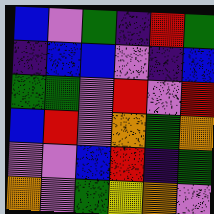[["blue", "violet", "green", "indigo", "red", "green"], ["indigo", "blue", "blue", "violet", "indigo", "blue"], ["green", "green", "violet", "red", "violet", "red"], ["blue", "red", "violet", "orange", "green", "orange"], ["violet", "violet", "blue", "red", "indigo", "green"], ["orange", "violet", "green", "yellow", "orange", "violet"]]